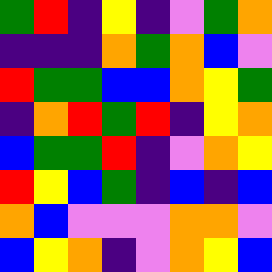[["green", "red", "indigo", "yellow", "indigo", "violet", "green", "orange"], ["indigo", "indigo", "indigo", "orange", "green", "orange", "blue", "violet"], ["red", "green", "green", "blue", "blue", "orange", "yellow", "green"], ["indigo", "orange", "red", "green", "red", "indigo", "yellow", "orange"], ["blue", "green", "green", "red", "indigo", "violet", "orange", "yellow"], ["red", "yellow", "blue", "green", "indigo", "blue", "indigo", "blue"], ["orange", "blue", "violet", "violet", "violet", "orange", "orange", "violet"], ["blue", "yellow", "orange", "indigo", "violet", "orange", "yellow", "blue"]]